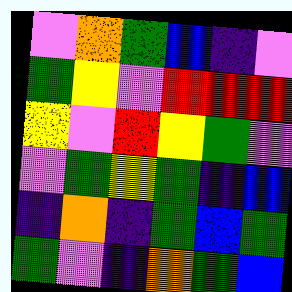[["violet", "orange", "green", "blue", "indigo", "violet"], ["green", "yellow", "violet", "red", "red", "red"], ["yellow", "violet", "red", "yellow", "green", "violet"], ["violet", "green", "yellow", "green", "indigo", "blue"], ["indigo", "orange", "indigo", "green", "blue", "green"], ["green", "violet", "indigo", "orange", "green", "blue"]]